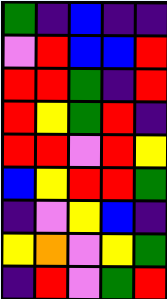[["green", "indigo", "blue", "indigo", "indigo"], ["violet", "red", "blue", "blue", "red"], ["red", "red", "green", "indigo", "red"], ["red", "yellow", "green", "red", "indigo"], ["red", "red", "violet", "red", "yellow"], ["blue", "yellow", "red", "red", "green"], ["indigo", "violet", "yellow", "blue", "indigo"], ["yellow", "orange", "violet", "yellow", "green"], ["indigo", "red", "violet", "green", "red"]]